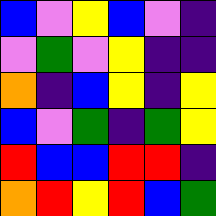[["blue", "violet", "yellow", "blue", "violet", "indigo"], ["violet", "green", "violet", "yellow", "indigo", "indigo"], ["orange", "indigo", "blue", "yellow", "indigo", "yellow"], ["blue", "violet", "green", "indigo", "green", "yellow"], ["red", "blue", "blue", "red", "red", "indigo"], ["orange", "red", "yellow", "red", "blue", "green"]]